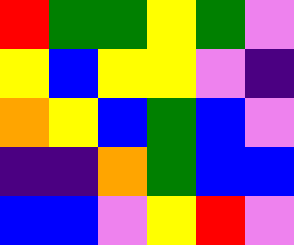[["red", "green", "green", "yellow", "green", "violet"], ["yellow", "blue", "yellow", "yellow", "violet", "indigo"], ["orange", "yellow", "blue", "green", "blue", "violet"], ["indigo", "indigo", "orange", "green", "blue", "blue"], ["blue", "blue", "violet", "yellow", "red", "violet"]]